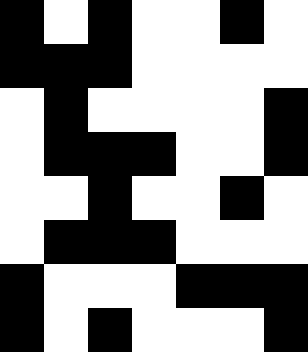[["black", "white", "black", "white", "white", "black", "white"], ["black", "black", "black", "white", "white", "white", "white"], ["white", "black", "white", "white", "white", "white", "black"], ["white", "black", "black", "black", "white", "white", "black"], ["white", "white", "black", "white", "white", "black", "white"], ["white", "black", "black", "black", "white", "white", "white"], ["black", "white", "white", "white", "black", "black", "black"], ["black", "white", "black", "white", "white", "white", "black"]]